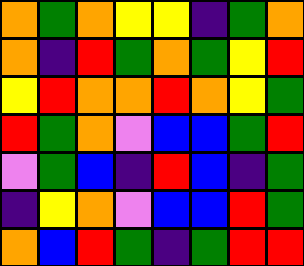[["orange", "green", "orange", "yellow", "yellow", "indigo", "green", "orange"], ["orange", "indigo", "red", "green", "orange", "green", "yellow", "red"], ["yellow", "red", "orange", "orange", "red", "orange", "yellow", "green"], ["red", "green", "orange", "violet", "blue", "blue", "green", "red"], ["violet", "green", "blue", "indigo", "red", "blue", "indigo", "green"], ["indigo", "yellow", "orange", "violet", "blue", "blue", "red", "green"], ["orange", "blue", "red", "green", "indigo", "green", "red", "red"]]